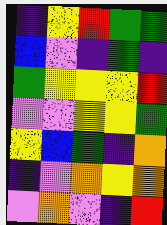[["indigo", "yellow", "red", "green", "green"], ["blue", "violet", "indigo", "green", "indigo"], ["green", "yellow", "yellow", "yellow", "red"], ["violet", "violet", "yellow", "yellow", "green"], ["yellow", "blue", "green", "indigo", "orange"], ["indigo", "violet", "orange", "yellow", "orange"], ["violet", "orange", "violet", "indigo", "red"]]